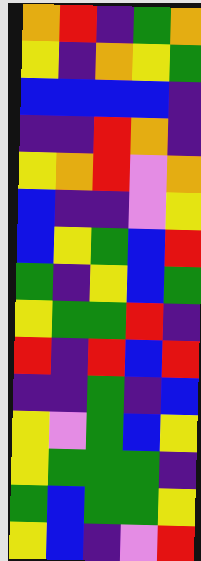[["orange", "red", "indigo", "green", "orange"], ["yellow", "indigo", "orange", "yellow", "green"], ["blue", "blue", "blue", "blue", "indigo"], ["indigo", "indigo", "red", "orange", "indigo"], ["yellow", "orange", "red", "violet", "orange"], ["blue", "indigo", "indigo", "violet", "yellow"], ["blue", "yellow", "green", "blue", "red"], ["green", "indigo", "yellow", "blue", "green"], ["yellow", "green", "green", "red", "indigo"], ["red", "indigo", "red", "blue", "red"], ["indigo", "indigo", "green", "indigo", "blue"], ["yellow", "violet", "green", "blue", "yellow"], ["yellow", "green", "green", "green", "indigo"], ["green", "blue", "green", "green", "yellow"], ["yellow", "blue", "indigo", "violet", "red"]]